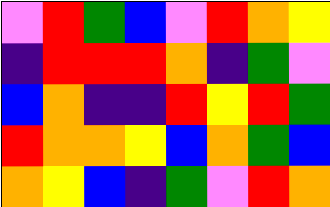[["violet", "red", "green", "blue", "violet", "red", "orange", "yellow"], ["indigo", "red", "red", "red", "orange", "indigo", "green", "violet"], ["blue", "orange", "indigo", "indigo", "red", "yellow", "red", "green"], ["red", "orange", "orange", "yellow", "blue", "orange", "green", "blue"], ["orange", "yellow", "blue", "indigo", "green", "violet", "red", "orange"]]